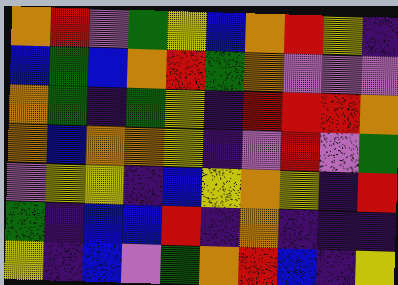[["orange", "red", "violet", "green", "yellow", "blue", "orange", "red", "yellow", "indigo"], ["blue", "green", "blue", "orange", "red", "green", "orange", "violet", "violet", "violet"], ["orange", "green", "indigo", "green", "yellow", "indigo", "red", "red", "red", "orange"], ["orange", "blue", "orange", "orange", "yellow", "indigo", "violet", "red", "violet", "green"], ["violet", "yellow", "yellow", "indigo", "blue", "yellow", "orange", "yellow", "indigo", "red"], ["green", "indigo", "blue", "blue", "red", "indigo", "orange", "indigo", "indigo", "indigo"], ["yellow", "indigo", "blue", "violet", "green", "orange", "red", "blue", "indigo", "yellow"]]